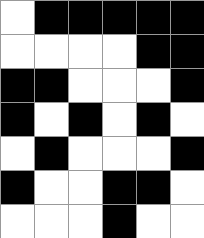[["white", "black", "black", "black", "black", "black"], ["white", "white", "white", "white", "black", "black"], ["black", "black", "white", "white", "white", "black"], ["black", "white", "black", "white", "black", "white"], ["white", "black", "white", "white", "white", "black"], ["black", "white", "white", "black", "black", "white"], ["white", "white", "white", "black", "white", "white"]]